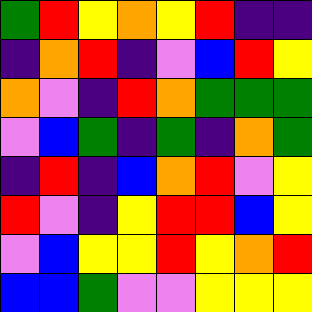[["green", "red", "yellow", "orange", "yellow", "red", "indigo", "indigo"], ["indigo", "orange", "red", "indigo", "violet", "blue", "red", "yellow"], ["orange", "violet", "indigo", "red", "orange", "green", "green", "green"], ["violet", "blue", "green", "indigo", "green", "indigo", "orange", "green"], ["indigo", "red", "indigo", "blue", "orange", "red", "violet", "yellow"], ["red", "violet", "indigo", "yellow", "red", "red", "blue", "yellow"], ["violet", "blue", "yellow", "yellow", "red", "yellow", "orange", "red"], ["blue", "blue", "green", "violet", "violet", "yellow", "yellow", "yellow"]]